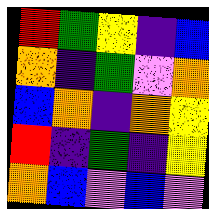[["red", "green", "yellow", "indigo", "blue"], ["orange", "indigo", "green", "violet", "orange"], ["blue", "orange", "indigo", "orange", "yellow"], ["red", "indigo", "green", "indigo", "yellow"], ["orange", "blue", "violet", "blue", "violet"]]